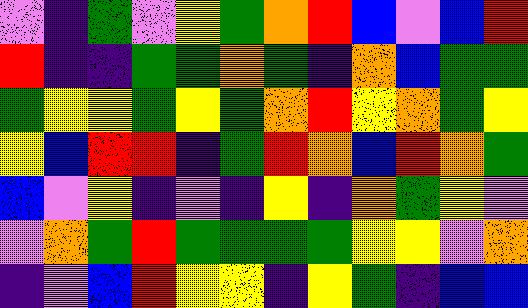[["violet", "indigo", "green", "violet", "yellow", "green", "orange", "red", "blue", "violet", "blue", "red"], ["red", "indigo", "indigo", "green", "green", "orange", "green", "indigo", "orange", "blue", "green", "green"], ["green", "yellow", "yellow", "green", "yellow", "green", "orange", "red", "yellow", "orange", "green", "yellow"], ["yellow", "blue", "red", "red", "indigo", "green", "red", "orange", "blue", "red", "orange", "green"], ["blue", "violet", "yellow", "indigo", "violet", "indigo", "yellow", "indigo", "orange", "green", "yellow", "violet"], ["violet", "orange", "green", "red", "green", "green", "green", "green", "yellow", "yellow", "violet", "orange"], ["indigo", "violet", "blue", "red", "yellow", "yellow", "indigo", "yellow", "green", "indigo", "blue", "blue"]]